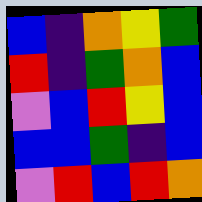[["blue", "indigo", "orange", "yellow", "green"], ["red", "indigo", "green", "orange", "blue"], ["violet", "blue", "red", "yellow", "blue"], ["blue", "blue", "green", "indigo", "blue"], ["violet", "red", "blue", "red", "orange"]]